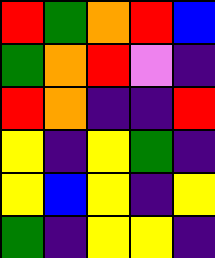[["red", "green", "orange", "red", "blue"], ["green", "orange", "red", "violet", "indigo"], ["red", "orange", "indigo", "indigo", "red"], ["yellow", "indigo", "yellow", "green", "indigo"], ["yellow", "blue", "yellow", "indigo", "yellow"], ["green", "indigo", "yellow", "yellow", "indigo"]]